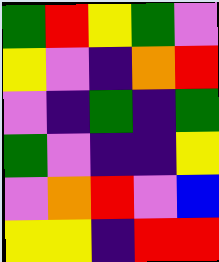[["green", "red", "yellow", "green", "violet"], ["yellow", "violet", "indigo", "orange", "red"], ["violet", "indigo", "green", "indigo", "green"], ["green", "violet", "indigo", "indigo", "yellow"], ["violet", "orange", "red", "violet", "blue"], ["yellow", "yellow", "indigo", "red", "red"]]